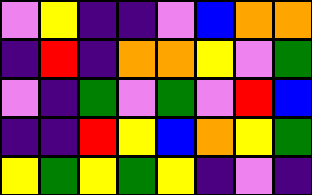[["violet", "yellow", "indigo", "indigo", "violet", "blue", "orange", "orange"], ["indigo", "red", "indigo", "orange", "orange", "yellow", "violet", "green"], ["violet", "indigo", "green", "violet", "green", "violet", "red", "blue"], ["indigo", "indigo", "red", "yellow", "blue", "orange", "yellow", "green"], ["yellow", "green", "yellow", "green", "yellow", "indigo", "violet", "indigo"]]